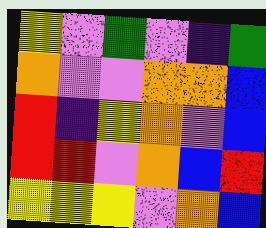[["yellow", "violet", "green", "violet", "indigo", "green"], ["orange", "violet", "violet", "orange", "orange", "blue"], ["red", "indigo", "yellow", "orange", "violet", "blue"], ["red", "red", "violet", "orange", "blue", "red"], ["yellow", "yellow", "yellow", "violet", "orange", "blue"]]